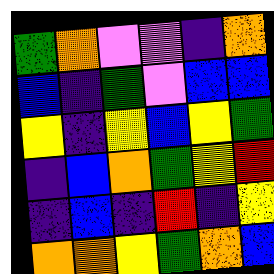[["green", "orange", "violet", "violet", "indigo", "orange"], ["blue", "indigo", "green", "violet", "blue", "blue"], ["yellow", "indigo", "yellow", "blue", "yellow", "green"], ["indigo", "blue", "orange", "green", "yellow", "red"], ["indigo", "blue", "indigo", "red", "indigo", "yellow"], ["orange", "orange", "yellow", "green", "orange", "blue"]]